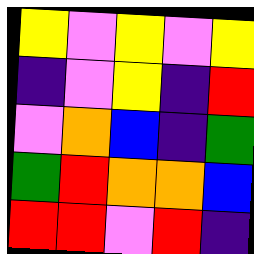[["yellow", "violet", "yellow", "violet", "yellow"], ["indigo", "violet", "yellow", "indigo", "red"], ["violet", "orange", "blue", "indigo", "green"], ["green", "red", "orange", "orange", "blue"], ["red", "red", "violet", "red", "indigo"]]